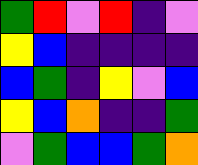[["green", "red", "violet", "red", "indigo", "violet"], ["yellow", "blue", "indigo", "indigo", "indigo", "indigo"], ["blue", "green", "indigo", "yellow", "violet", "blue"], ["yellow", "blue", "orange", "indigo", "indigo", "green"], ["violet", "green", "blue", "blue", "green", "orange"]]